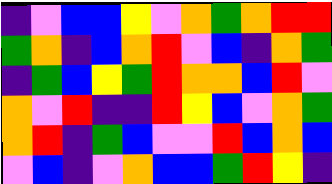[["indigo", "violet", "blue", "blue", "yellow", "violet", "orange", "green", "orange", "red", "red"], ["green", "orange", "indigo", "blue", "orange", "red", "violet", "blue", "indigo", "orange", "green"], ["indigo", "green", "blue", "yellow", "green", "red", "orange", "orange", "blue", "red", "violet"], ["orange", "violet", "red", "indigo", "indigo", "red", "yellow", "blue", "violet", "orange", "green"], ["orange", "red", "indigo", "green", "blue", "violet", "violet", "red", "blue", "orange", "blue"], ["violet", "blue", "indigo", "violet", "orange", "blue", "blue", "green", "red", "yellow", "indigo"]]